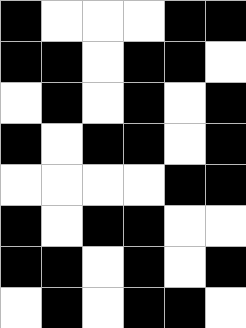[["black", "white", "white", "white", "black", "black"], ["black", "black", "white", "black", "black", "white"], ["white", "black", "white", "black", "white", "black"], ["black", "white", "black", "black", "white", "black"], ["white", "white", "white", "white", "black", "black"], ["black", "white", "black", "black", "white", "white"], ["black", "black", "white", "black", "white", "black"], ["white", "black", "white", "black", "black", "white"]]